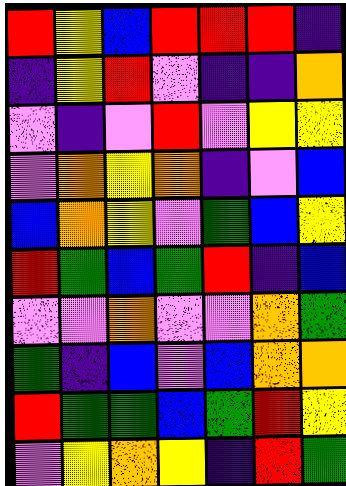[["red", "yellow", "blue", "red", "red", "red", "indigo"], ["indigo", "yellow", "red", "violet", "indigo", "indigo", "orange"], ["violet", "indigo", "violet", "red", "violet", "yellow", "yellow"], ["violet", "orange", "yellow", "orange", "indigo", "violet", "blue"], ["blue", "orange", "yellow", "violet", "green", "blue", "yellow"], ["red", "green", "blue", "green", "red", "indigo", "blue"], ["violet", "violet", "orange", "violet", "violet", "orange", "green"], ["green", "indigo", "blue", "violet", "blue", "orange", "orange"], ["red", "green", "green", "blue", "green", "red", "yellow"], ["violet", "yellow", "orange", "yellow", "indigo", "red", "green"]]